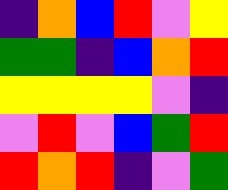[["indigo", "orange", "blue", "red", "violet", "yellow"], ["green", "green", "indigo", "blue", "orange", "red"], ["yellow", "yellow", "yellow", "yellow", "violet", "indigo"], ["violet", "red", "violet", "blue", "green", "red"], ["red", "orange", "red", "indigo", "violet", "green"]]